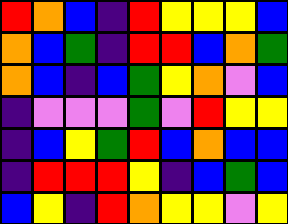[["red", "orange", "blue", "indigo", "red", "yellow", "yellow", "yellow", "blue"], ["orange", "blue", "green", "indigo", "red", "red", "blue", "orange", "green"], ["orange", "blue", "indigo", "blue", "green", "yellow", "orange", "violet", "blue"], ["indigo", "violet", "violet", "violet", "green", "violet", "red", "yellow", "yellow"], ["indigo", "blue", "yellow", "green", "red", "blue", "orange", "blue", "blue"], ["indigo", "red", "red", "red", "yellow", "indigo", "blue", "green", "blue"], ["blue", "yellow", "indigo", "red", "orange", "yellow", "yellow", "violet", "yellow"]]